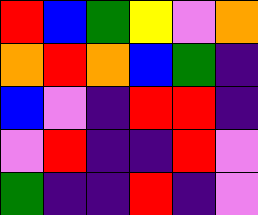[["red", "blue", "green", "yellow", "violet", "orange"], ["orange", "red", "orange", "blue", "green", "indigo"], ["blue", "violet", "indigo", "red", "red", "indigo"], ["violet", "red", "indigo", "indigo", "red", "violet"], ["green", "indigo", "indigo", "red", "indigo", "violet"]]